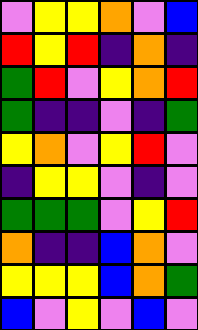[["violet", "yellow", "yellow", "orange", "violet", "blue"], ["red", "yellow", "red", "indigo", "orange", "indigo"], ["green", "red", "violet", "yellow", "orange", "red"], ["green", "indigo", "indigo", "violet", "indigo", "green"], ["yellow", "orange", "violet", "yellow", "red", "violet"], ["indigo", "yellow", "yellow", "violet", "indigo", "violet"], ["green", "green", "green", "violet", "yellow", "red"], ["orange", "indigo", "indigo", "blue", "orange", "violet"], ["yellow", "yellow", "yellow", "blue", "orange", "green"], ["blue", "violet", "yellow", "violet", "blue", "violet"]]